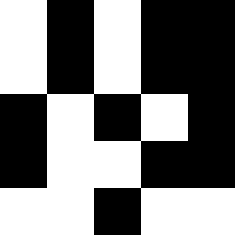[["white", "black", "white", "black", "black"], ["white", "black", "white", "black", "black"], ["black", "white", "black", "white", "black"], ["black", "white", "white", "black", "black"], ["white", "white", "black", "white", "white"]]